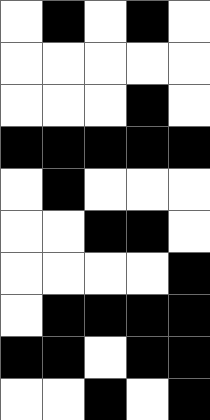[["white", "black", "white", "black", "white"], ["white", "white", "white", "white", "white"], ["white", "white", "white", "black", "white"], ["black", "black", "black", "black", "black"], ["white", "black", "white", "white", "white"], ["white", "white", "black", "black", "white"], ["white", "white", "white", "white", "black"], ["white", "black", "black", "black", "black"], ["black", "black", "white", "black", "black"], ["white", "white", "black", "white", "black"]]